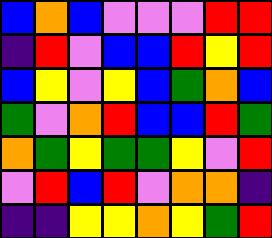[["blue", "orange", "blue", "violet", "violet", "violet", "red", "red"], ["indigo", "red", "violet", "blue", "blue", "red", "yellow", "red"], ["blue", "yellow", "violet", "yellow", "blue", "green", "orange", "blue"], ["green", "violet", "orange", "red", "blue", "blue", "red", "green"], ["orange", "green", "yellow", "green", "green", "yellow", "violet", "red"], ["violet", "red", "blue", "red", "violet", "orange", "orange", "indigo"], ["indigo", "indigo", "yellow", "yellow", "orange", "yellow", "green", "red"]]